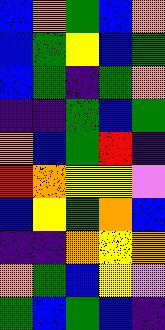[["blue", "orange", "green", "blue", "orange"], ["blue", "green", "yellow", "blue", "green"], ["blue", "green", "indigo", "green", "orange"], ["indigo", "indigo", "green", "blue", "green"], ["orange", "blue", "green", "red", "indigo"], ["red", "orange", "yellow", "yellow", "violet"], ["blue", "yellow", "green", "orange", "blue"], ["indigo", "indigo", "orange", "yellow", "orange"], ["orange", "green", "blue", "yellow", "violet"], ["green", "blue", "green", "blue", "indigo"]]